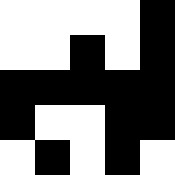[["white", "white", "white", "white", "black"], ["white", "white", "black", "white", "black"], ["black", "black", "black", "black", "black"], ["black", "white", "white", "black", "black"], ["white", "black", "white", "black", "white"]]